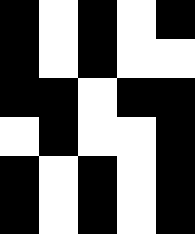[["black", "white", "black", "white", "black"], ["black", "white", "black", "white", "white"], ["black", "black", "white", "black", "black"], ["white", "black", "white", "white", "black"], ["black", "white", "black", "white", "black"], ["black", "white", "black", "white", "black"]]